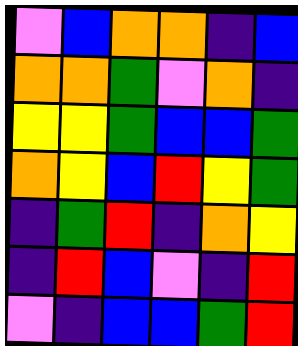[["violet", "blue", "orange", "orange", "indigo", "blue"], ["orange", "orange", "green", "violet", "orange", "indigo"], ["yellow", "yellow", "green", "blue", "blue", "green"], ["orange", "yellow", "blue", "red", "yellow", "green"], ["indigo", "green", "red", "indigo", "orange", "yellow"], ["indigo", "red", "blue", "violet", "indigo", "red"], ["violet", "indigo", "blue", "blue", "green", "red"]]